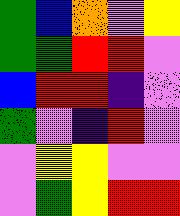[["green", "blue", "orange", "violet", "yellow"], ["green", "green", "red", "red", "violet"], ["blue", "red", "red", "indigo", "violet"], ["green", "violet", "indigo", "red", "violet"], ["violet", "yellow", "yellow", "violet", "violet"], ["violet", "green", "yellow", "red", "red"]]